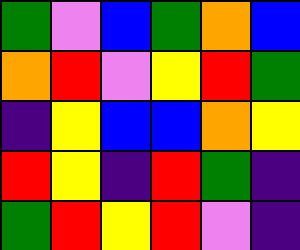[["green", "violet", "blue", "green", "orange", "blue"], ["orange", "red", "violet", "yellow", "red", "green"], ["indigo", "yellow", "blue", "blue", "orange", "yellow"], ["red", "yellow", "indigo", "red", "green", "indigo"], ["green", "red", "yellow", "red", "violet", "indigo"]]